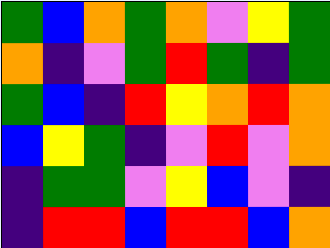[["green", "blue", "orange", "green", "orange", "violet", "yellow", "green"], ["orange", "indigo", "violet", "green", "red", "green", "indigo", "green"], ["green", "blue", "indigo", "red", "yellow", "orange", "red", "orange"], ["blue", "yellow", "green", "indigo", "violet", "red", "violet", "orange"], ["indigo", "green", "green", "violet", "yellow", "blue", "violet", "indigo"], ["indigo", "red", "red", "blue", "red", "red", "blue", "orange"]]